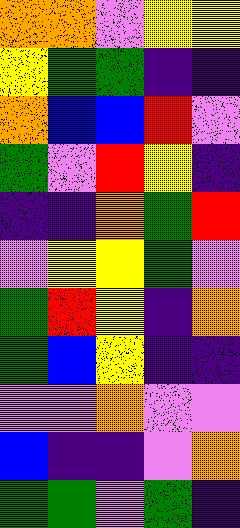[["orange", "orange", "violet", "yellow", "yellow"], ["yellow", "green", "green", "indigo", "indigo"], ["orange", "blue", "blue", "red", "violet"], ["green", "violet", "red", "yellow", "indigo"], ["indigo", "indigo", "orange", "green", "red"], ["violet", "yellow", "yellow", "green", "violet"], ["green", "red", "yellow", "indigo", "orange"], ["green", "blue", "yellow", "indigo", "indigo"], ["violet", "violet", "orange", "violet", "violet"], ["blue", "indigo", "indigo", "violet", "orange"], ["green", "green", "violet", "green", "indigo"]]